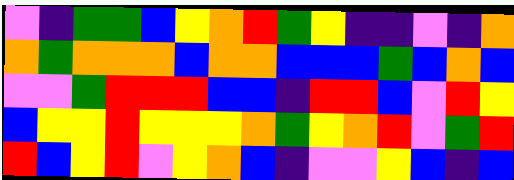[["violet", "indigo", "green", "green", "blue", "yellow", "orange", "red", "green", "yellow", "indigo", "indigo", "violet", "indigo", "orange"], ["orange", "green", "orange", "orange", "orange", "blue", "orange", "orange", "blue", "blue", "blue", "green", "blue", "orange", "blue"], ["violet", "violet", "green", "red", "red", "red", "blue", "blue", "indigo", "red", "red", "blue", "violet", "red", "yellow"], ["blue", "yellow", "yellow", "red", "yellow", "yellow", "yellow", "orange", "green", "yellow", "orange", "red", "violet", "green", "red"], ["red", "blue", "yellow", "red", "violet", "yellow", "orange", "blue", "indigo", "violet", "violet", "yellow", "blue", "indigo", "blue"]]